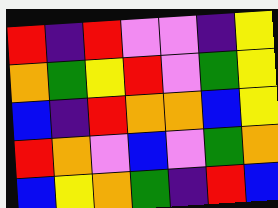[["red", "indigo", "red", "violet", "violet", "indigo", "yellow"], ["orange", "green", "yellow", "red", "violet", "green", "yellow"], ["blue", "indigo", "red", "orange", "orange", "blue", "yellow"], ["red", "orange", "violet", "blue", "violet", "green", "orange"], ["blue", "yellow", "orange", "green", "indigo", "red", "blue"]]